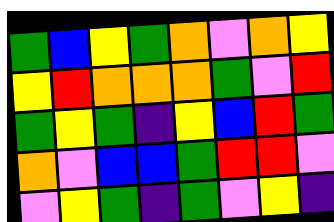[["green", "blue", "yellow", "green", "orange", "violet", "orange", "yellow"], ["yellow", "red", "orange", "orange", "orange", "green", "violet", "red"], ["green", "yellow", "green", "indigo", "yellow", "blue", "red", "green"], ["orange", "violet", "blue", "blue", "green", "red", "red", "violet"], ["violet", "yellow", "green", "indigo", "green", "violet", "yellow", "indigo"]]